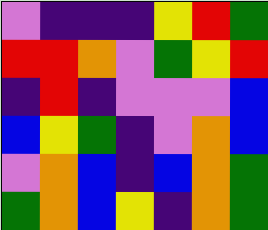[["violet", "indigo", "indigo", "indigo", "yellow", "red", "green"], ["red", "red", "orange", "violet", "green", "yellow", "red"], ["indigo", "red", "indigo", "violet", "violet", "violet", "blue"], ["blue", "yellow", "green", "indigo", "violet", "orange", "blue"], ["violet", "orange", "blue", "indigo", "blue", "orange", "green"], ["green", "orange", "blue", "yellow", "indigo", "orange", "green"]]